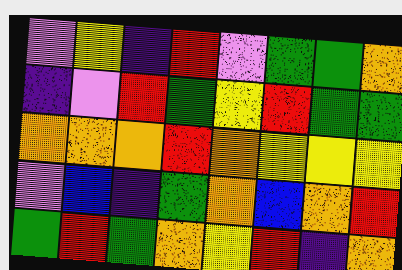[["violet", "yellow", "indigo", "red", "violet", "green", "green", "orange"], ["indigo", "violet", "red", "green", "yellow", "red", "green", "green"], ["orange", "orange", "orange", "red", "orange", "yellow", "yellow", "yellow"], ["violet", "blue", "indigo", "green", "orange", "blue", "orange", "red"], ["green", "red", "green", "orange", "yellow", "red", "indigo", "orange"]]